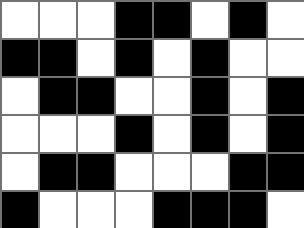[["white", "white", "white", "black", "black", "white", "black", "white"], ["black", "black", "white", "black", "white", "black", "white", "white"], ["white", "black", "black", "white", "white", "black", "white", "black"], ["white", "white", "white", "black", "white", "black", "white", "black"], ["white", "black", "black", "white", "white", "white", "black", "black"], ["black", "white", "white", "white", "black", "black", "black", "white"]]